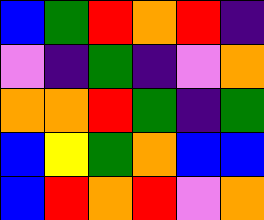[["blue", "green", "red", "orange", "red", "indigo"], ["violet", "indigo", "green", "indigo", "violet", "orange"], ["orange", "orange", "red", "green", "indigo", "green"], ["blue", "yellow", "green", "orange", "blue", "blue"], ["blue", "red", "orange", "red", "violet", "orange"]]